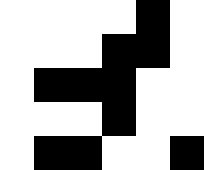[["white", "white", "white", "white", "black", "white"], ["white", "white", "white", "black", "black", "white"], ["white", "black", "black", "black", "white", "white"], ["white", "white", "white", "black", "white", "white"], ["white", "black", "black", "white", "white", "black"]]